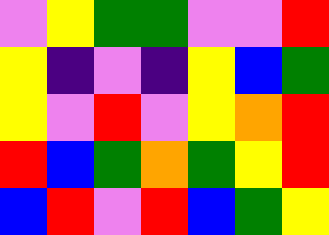[["violet", "yellow", "green", "green", "violet", "violet", "red"], ["yellow", "indigo", "violet", "indigo", "yellow", "blue", "green"], ["yellow", "violet", "red", "violet", "yellow", "orange", "red"], ["red", "blue", "green", "orange", "green", "yellow", "red"], ["blue", "red", "violet", "red", "blue", "green", "yellow"]]